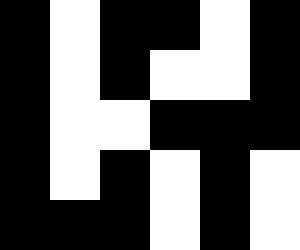[["black", "white", "black", "black", "white", "black"], ["black", "white", "black", "white", "white", "black"], ["black", "white", "white", "black", "black", "black"], ["black", "white", "black", "white", "black", "white"], ["black", "black", "black", "white", "black", "white"]]